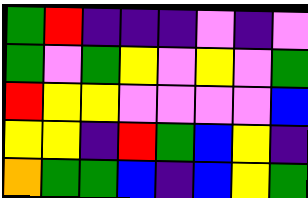[["green", "red", "indigo", "indigo", "indigo", "violet", "indigo", "violet"], ["green", "violet", "green", "yellow", "violet", "yellow", "violet", "green"], ["red", "yellow", "yellow", "violet", "violet", "violet", "violet", "blue"], ["yellow", "yellow", "indigo", "red", "green", "blue", "yellow", "indigo"], ["orange", "green", "green", "blue", "indigo", "blue", "yellow", "green"]]